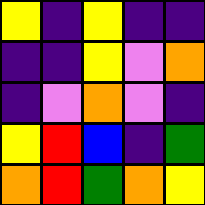[["yellow", "indigo", "yellow", "indigo", "indigo"], ["indigo", "indigo", "yellow", "violet", "orange"], ["indigo", "violet", "orange", "violet", "indigo"], ["yellow", "red", "blue", "indigo", "green"], ["orange", "red", "green", "orange", "yellow"]]